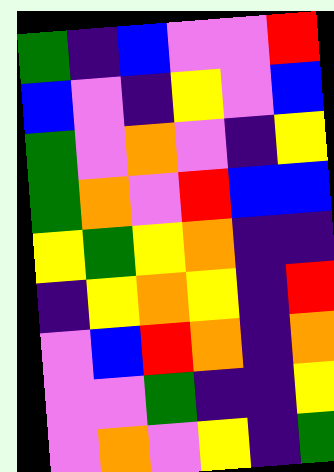[["green", "indigo", "blue", "violet", "violet", "red"], ["blue", "violet", "indigo", "yellow", "violet", "blue"], ["green", "violet", "orange", "violet", "indigo", "yellow"], ["green", "orange", "violet", "red", "blue", "blue"], ["yellow", "green", "yellow", "orange", "indigo", "indigo"], ["indigo", "yellow", "orange", "yellow", "indigo", "red"], ["violet", "blue", "red", "orange", "indigo", "orange"], ["violet", "violet", "green", "indigo", "indigo", "yellow"], ["violet", "orange", "violet", "yellow", "indigo", "green"]]